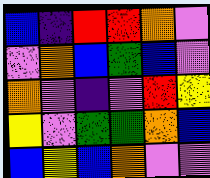[["blue", "indigo", "red", "red", "orange", "violet"], ["violet", "orange", "blue", "green", "blue", "violet"], ["orange", "violet", "indigo", "violet", "red", "yellow"], ["yellow", "violet", "green", "green", "orange", "blue"], ["blue", "yellow", "blue", "orange", "violet", "violet"]]